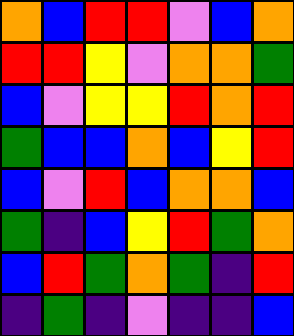[["orange", "blue", "red", "red", "violet", "blue", "orange"], ["red", "red", "yellow", "violet", "orange", "orange", "green"], ["blue", "violet", "yellow", "yellow", "red", "orange", "red"], ["green", "blue", "blue", "orange", "blue", "yellow", "red"], ["blue", "violet", "red", "blue", "orange", "orange", "blue"], ["green", "indigo", "blue", "yellow", "red", "green", "orange"], ["blue", "red", "green", "orange", "green", "indigo", "red"], ["indigo", "green", "indigo", "violet", "indigo", "indigo", "blue"]]